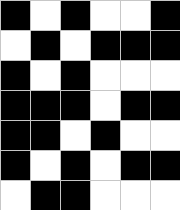[["black", "white", "black", "white", "white", "black"], ["white", "black", "white", "black", "black", "black"], ["black", "white", "black", "white", "white", "white"], ["black", "black", "black", "white", "black", "black"], ["black", "black", "white", "black", "white", "white"], ["black", "white", "black", "white", "black", "black"], ["white", "black", "black", "white", "white", "white"]]